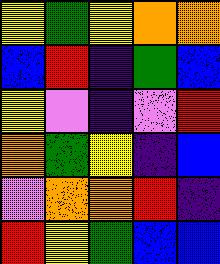[["yellow", "green", "yellow", "orange", "orange"], ["blue", "red", "indigo", "green", "blue"], ["yellow", "violet", "indigo", "violet", "red"], ["orange", "green", "yellow", "indigo", "blue"], ["violet", "orange", "orange", "red", "indigo"], ["red", "yellow", "green", "blue", "blue"]]